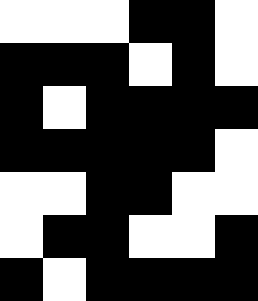[["white", "white", "white", "black", "black", "white"], ["black", "black", "black", "white", "black", "white"], ["black", "white", "black", "black", "black", "black"], ["black", "black", "black", "black", "black", "white"], ["white", "white", "black", "black", "white", "white"], ["white", "black", "black", "white", "white", "black"], ["black", "white", "black", "black", "black", "black"]]